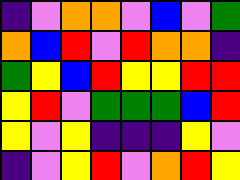[["indigo", "violet", "orange", "orange", "violet", "blue", "violet", "green"], ["orange", "blue", "red", "violet", "red", "orange", "orange", "indigo"], ["green", "yellow", "blue", "red", "yellow", "yellow", "red", "red"], ["yellow", "red", "violet", "green", "green", "green", "blue", "red"], ["yellow", "violet", "yellow", "indigo", "indigo", "indigo", "yellow", "violet"], ["indigo", "violet", "yellow", "red", "violet", "orange", "red", "yellow"]]